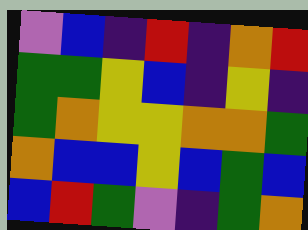[["violet", "blue", "indigo", "red", "indigo", "orange", "red"], ["green", "green", "yellow", "blue", "indigo", "yellow", "indigo"], ["green", "orange", "yellow", "yellow", "orange", "orange", "green"], ["orange", "blue", "blue", "yellow", "blue", "green", "blue"], ["blue", "red", "green", "violet", "indigo", "green", "orange"]]